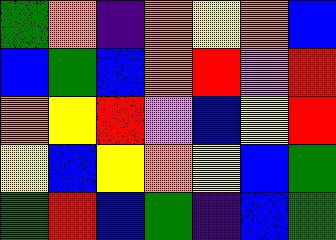[["green", "orange", "indigo", "orange", "yellow", "orange", "blue"], ["blue", "green", "blue", "orange", "red", "violet", "red"], ["orange", "yellow", "red", "violet", "blue", "yellow", "red"], ["yellow", "blue", "yellow", "orange", "yellow", "blue", "green"], ["green", "red", "blue", "green", "indigo", "blue", "green"]]